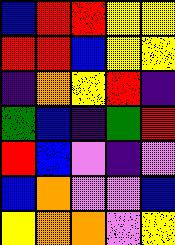[["blue", "red", "red", "yellow", "yellow"], ["red", "red", "blue", "yellow", "yellow"], ["indigo", "orange", "yellow", "red", "indigo"], ["green", "blue", "indigo", "green", "red"], ["red", "blue", "violet", "indigo", "violet"], ["blue", "orange", "violet", "violet", "blue"], ["yellow", "orange", "orange", "violet", "yellow"]]